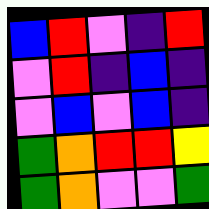[["blue", "red", "violet", "indigo", "red"], ["violet", "red", "indigo", "blue", "indigo"], ["violet", "blue", "violet", "blue", "indigo"], ["green", "orange", "red", "red", "yellow"], ["green", "orange", "violet", "violet", "green"]]